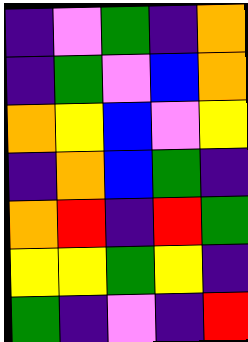[["indigo", "violet", "green", "indigo", "orange"], ["indigo", "green", "violet", "blue", "orange"], ["orange", "yellow", "blue", "violet", "yellow"], ["indigo", "orange", "blue", "green", "indigo"], ["orange", "red", "indigo", "red", "green"], ["yellow", "yellow", "green", "yellow", "indigo"], ["green", "indigo", "violet", "indigo", "red"]]